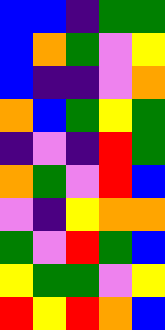[["blue", "blue", "indigo", "green", "green"], ["blue", "orange", "green", "violet", "yellow"], ["blue", "indigo", "indigo", "violet", "orange"], ["orange", "blue", "green", "yellow", "green"], ["indigo", "violet", "indigo", "red", "green"], ["orange", "green", "violet", "red", "blue"], ["violet", "indigo", "yellow", "orange", "orange"], ["green", "violet", "red", "green", "blue"], ["yellow", "green", "green", "violet", "yellow"], ["red", "yellow", "red", "orange", "blue"]]